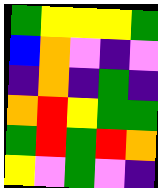[["green", "yellow", "yellow", "yellow", "green"], ["blue", "orange", "violet", "indigo", "violet"], ["indigo", "orange", "indigo", "green", "indigo"], ["orange", "red", "yellow", "green", "green"], ["green", "red", "green", "red", "orange"], ["yellow", "violet", "green", "violet", "indigo"]]